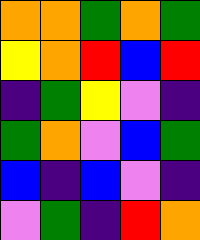[["orange", "orange", "green", "orange", "green"], ["yellow", "orange", "red", "blue", "red"], ["indigo", "green", "yellow", "violet", "indigo"], ["green", "orange", "violet", "blue", "green"], ["blue", "indigo", "blue", "violet", "indigo"], ["violet", "green", "indigo", "red", "orange"]]